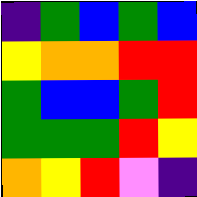[["indigo", "green", "blue", "green", "blue"], ["yellow", "orange", "orange", "red", "red"], ["green", "blue", "blue", "green", "red"], ["green", "green", "green", "red", "yellow"], ["orange", "yellow", "red", "violet", "indigo"]]